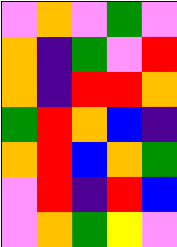[["violet", "orange", "violet", "green", "violet"], ["orange", "indigo", "green", "violet", "red"], ["orange", "indigo", "red", "red", "orange"], ["green", "red", "orange", "blue", "indigo"], ["orange", "red", "blue", "orange", "green"], ["violet", "red", "indigo", "red", "blue"], ["violet", "orange", "green", "yellow", "violet"]]